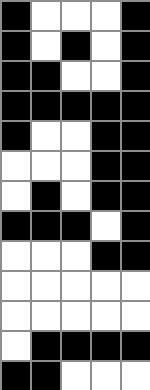[["black", "white", "white", "white", "black"], ["black", "white", "black", "white", "black"], ["black", "black", "white", "white", "black"], ["black", "black", "black", "black", "black"], ["black", "white", "white", "black", "black"], ["white", "white", "white", "black", "black"], ["white", "black", "white", "black", "black"], ["black", "black", "black", "white", "black"], ["white", "white", "white", "black", "black"], ["white", "white", "white", "white", "white"], ["white", "white", "white", "white", "white"], ["white", "black", "black", "black", "black"], ["black", "black", "white", "white", "white"]]